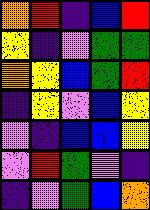[["orange", "red", "indigo", "blue", "red"], ["yellow", "indigo", "violet", "green", "green"], ["orange", "yellow", "blue", "green", "red"], ["indigo", "yellow", "violet", "blue", "yellow"], ["violet", "indigo", "blue", "blue", "yellow"], ["violet", "red", "green", "violet", "indigo"], ["indigo", "violet", "green", "blue", "orange"]]